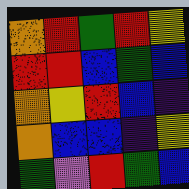[["orange", "red", "green", "red", "yellow"], ["red", "red", "blue", "green", "blue"], ["orange", "yellow", "red", "blue", "indigo"], ["orange", "blue", "blue", "indigo", "yellow"], ["green", "violet", "red", "green", "blue"]]